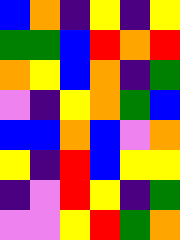[["blue", "orange", "indigo", "yellow", "indigo", "yellow"], ["green", "green", "blue", "red", "orange", "red"], ["orange", "yellow", "blue", "orange", "indigo", "green"], ["violet", "indigo", "yellow", "orange", "green", "blue"], ["blue", "blue", "orange", "blue", "violet", "orange"], ["yellow", "indigo", "red", "blue", "yellow", "yellow"], ["indigo", "violet", "red", "yellow", "indigo", "green"], ["violet", "violet", "yellow", "red", "green", "orange"]]